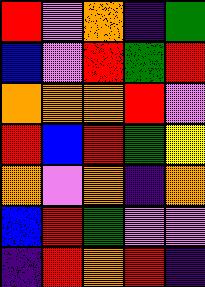[["red", "violet", "orange", "indigo", "green"], ["blue", "violet", "red", "green", "red"], ["orange", "orange", "orange", "red", "violet"], ["red", "blue", "red", "green", "yellow"], ["orange", "violet", "orange", "indigo", "orange"], ["blue", "red", "green", "violet", "violet"], ["indigo", "red", "orange", "red", "indigo"]]